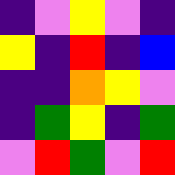[["indigo", "violet", "yellow", "violet", "indigo"], ["yellow", "indigo", "red", "indigo", "blue"], ["indigo", "indigo", "orange", "yellow", "violet"], ["indigo", "green", "yellow", "indigo", "green"], ["violet", "red", "green", "violet", "red"]]